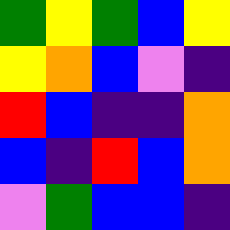[["green", "yellow", "green", "blue", "yellow"], ["yellow", "orange", "blue", "violet", "indigo"], ["red", "blue", "indigo", "indigo", "orange"], ["blue", "indigo", "red", "blue", "orange"], ["violet", "green", "blue", "blue", "indigo"]]